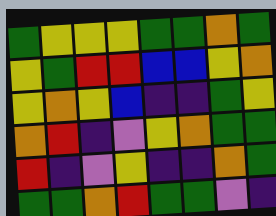[["green", "yellow", "yellow", "yellow", "green", "green", "orange", "green"], ["yellow", "green", "red", "red", "blue", "blue", "yellow", "orange"], ["yellow", "orange", "yellow", "blue", "indigo", "indigo", "green", "yellow"], ["orange", "red", "indigo", "violet", "yellow", "orange", "green", "green"], ["red", "indigo", "violet", "yellow", "indigo", "indigo", "orange", "green"], ["green", "green", "orange", "red", "green", "green", "violet", "indigo"]]